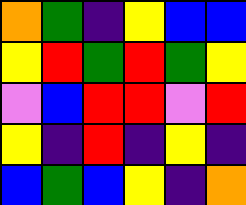[["orange", "green", "indigo", "yellow", "blue", "blue"], ["yellow", "red", "green", "red", "green", "yellow"], ["violet", "blue", "red", "red", "violet", "red"], ["yellow", "indigo", "red", "indigo", "yellow", "indigo"], ["blue", "green", "blue", "yellow", "indigo", "orange"]]